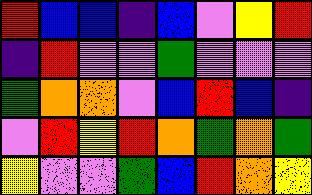[["red", "blue", "blue", "indigo", "blue", "violet", "yellow", "red"], ["indigo", "red", "violet", "violet", "green", "violet", "violet", "violet"], ["green", "orange", "orange", "violet", "blue", "red", "blue", "indigo"], ["violet", "red", "yellow", "red", "orange", "green", "orange", "green"], ["yellow", "violet", "violet", "green", "blue", "red", "orange", "yellow"]]